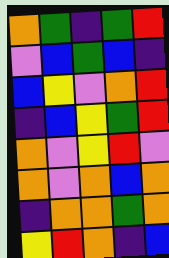[["orange", "green", "indigo", "green", "red"], ["violet", "blue", "green", "blue", "indigo"], ["blue", "yellow", "violet", "orange", "red"], ["indigo", "blue", "yellow", "green", "red"], ["orange", "violet", "yellow", "red", "violet"], ["orange", "violet", "orange", "blue", "orange"], ["indigo", "orange", "orange", "green", "orange"], ["yellow", "red", "orange", "indigo", "blue"]]